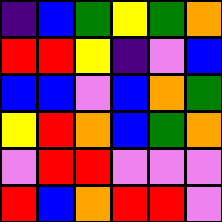[["indigo", "blue", "green", "yellow", "green", "orange"], ["red", "red", "yellow", "indigo", "violet", "blue"], ["blue", "blue", "violet", "blue", "orange", "green"], ["yellow", "red", "orange", "blue", "green", "orange"], ["violet", "red", "red", "violet", "violet", "violet"], ["red", "blue", "orange", "red", "red", "violet"]]